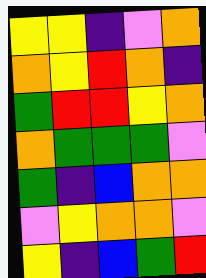[["yellow", "yellow", "indigo", "violet", "orange"], ["orange", "yellow", "red", "orange", "indigo"], ["green", "red", "red", "yellow", "orange"], ["orange", "green", "green", "green", "violet"], ["green", "indigo", "blue", "orange", "orange"], ["violet", "yellow", "orange", "orange", "violet"], ["yellow", "indigo", "blue", "green", "red"]]